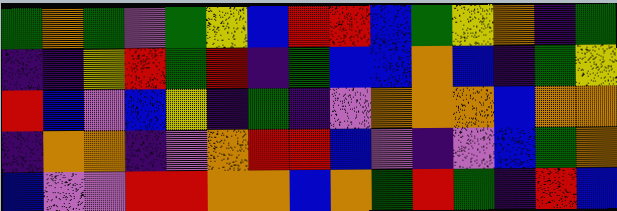[["green", "orange", "green", "violet", "green", "yellow", "blue", "red", "red", "blue", "green", "yellow", "orange", "indigo", "green"], ["indigo", "indigo", "yellow", "red", "green", "red", "indigo", "green", "blue", "blue", "orange", "blue", "indigo", "green", "yellow"], ["red", "blue", "violet", "blue", "yellow", "indigo", "green", "indigo", "violet", "orange", "orange", "orange", "blue", "orange", "orange"], ["indigo", "orange", "orange", "indigo", "violet", "orange", "red", "red", "blue", "violet", "indigo", "violet", "blue", "green", "orange"], ["blue", "violet", "violet", "red", "red", "orange", "orange", "blue", "orange", "green", "red", "green", "indigo", "red", "blue"]]